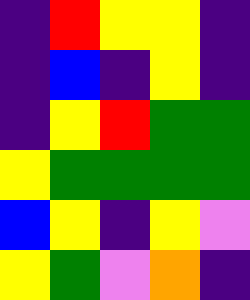[["indigo", "red", "yellow", "yellow", "indigo"], ["indigo", "blue", "indigo", "yellow", "indigo"], ["indigo", "yellow", "red", "green", "green"], ["yellow", "green", "green", "green", "green"], ["blue", "yellow", "indigo", "yellow", "violet"], ["yellow", "green", "violet", "orange", "indigo"]]